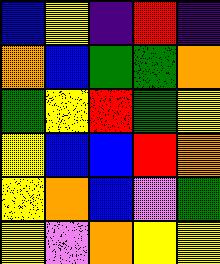[["blue", "yellow", "indigo", "red", "indigo"], ["orange", "blue", "green", "green", "orange"], ["green", "yellow", "red", "green", "yellow"], ["yellow", "blue", "blue", "red", "orange"], ["yellow", "orange", "blue", "violet", "green"], ["yellow", "violet", "orange", "yellow", "yellow"]]